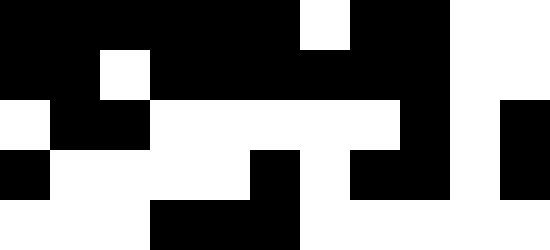[["black", "black", "black", "black", "black", "black", "white", "black", "black", "white", "white"], ["black", "black", "white", "black", "black", "black", "black", "black", "black", "white", "white"], ["white", "black", "black", "white", "white", "white", "white", "white", "black", "white", "black"], ["black", "white", "white", "white", "white", "black", "white", "black", "black", "white", "black"], ["white", "white", "white", "black", "black", "black", "white", "white", "white", "white", "white"]]